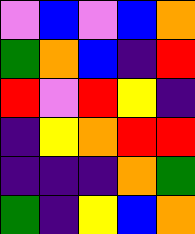[["violet", "blue", "violet", "blue", "orange"], ["green", "orange", "blue", "indigo", "red"], ["red", "violet", "red", "yellow", "indigo"], ["indigo", "yellow", "orange", "red", "red"], ["indigo", "indigo", "indigo", "orange", "green"], ["green", "indigo", "yellow", "blue", "orange"]]